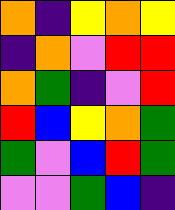[["orange", "indigo", "yellow", "orange", "yellow"], ["indigo", "orange", "violet", "red", "red"], ["orange", "green", "indigo", "violet", "red"], ["red", "blue", "yellow", "orange", "green"], ["green", "violet", "blue", "red", "green"], ["violet", "violet", "green", "blue", "indigo"]]